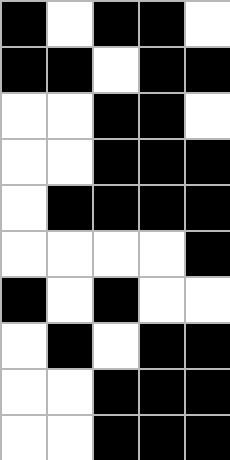[["black", "white", "black", "black", "white"], ["black", "black", "white", "black", "black"], ["white", "white", "black", "black", "white"], ["white", "white", "black", "black", "black"], ["white", "black", "black", "black", "black"], ["white", "white", "white", "white", "black"], ["black", "white", "black", "white", "white"], ["white", "black", "white", "black", "black"], ["white", "white", "black", "black", "black"], ["white", "white", "black", "black", "black"]]